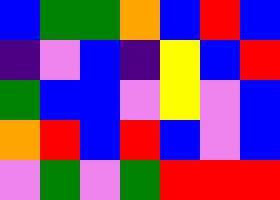[["blue", "green", "green", "orange", "blue", "red", "blue"], ["indigo", "violet", "blue", "indigo", "yellow", "blue", "red"], ["green", "blue", "blue", "violet", "yellow", "violet", "blue"], ["orange", "red", "blue", "red", "blue", "violet", "blue"], ["violet", "green", "violet", "green", "red", "red", "red"]]